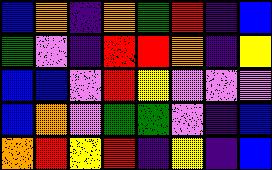[["blue", "orange", "indigo", "orange", "green", "red", "indigo", "blue"], ["green", "violet", "indigo", "red", "red", "orange", "indigo", "yellow"], ["blue", "blue", "violet", "red", "yellow", "violet", "violet", "violet"], ["blue", "orange", "violet", "green", "green", "violet", "indigo", "blue"], ["orange", "red", "yellow", "red", "indigo", "yellow", "indigo", "blue"]]